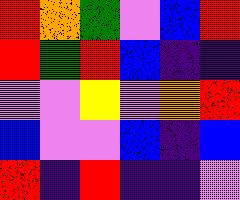[["red", "orange", "green", "violet", "blue", "red"], ["red", "green", "red", "blue", "indigo", "indigo"], ["violet", "violet", "yellow", "violet", "orange", "red"], ["blue", "violet", "violet", "blue", "indigo", "blue"], ["red", "indigo", "red", "indigo", "indigo", "violet"]]